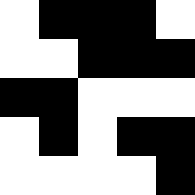[["white", "black", "black", "black", "white"], ["white", "white", "black", "black", "black"], ["black", "black", "white", "white", "white"], ["white", "black", "white", "black", "black"], ["white", "white", "white", "white", "black"]]